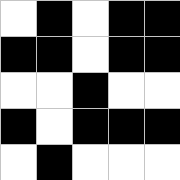[["white", "black", "white", "black", "black"], ["black", "black", "white", "black", "black"], ["white", "white", "black", "white", "white"], ["black", "white", "black", "black", "black"], ["white", "black", "white", "white", "white"]]